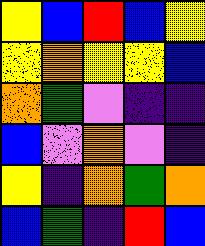[["yellow", "blue", "red", "blue", "yellow"], ["yellow", "orange", "yellow", "yellow", "blue"], ["orange", "green", "violet", "indigo", "indigo"], ["blue", "violet", "orange", "violet", "indigo"], ["yellow", "indigo", "orange", "green", "orange"], ["blue", "green", "indigo", "red", "blue"]]